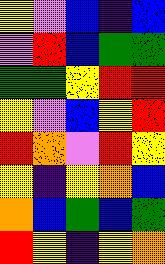[["yellow", "violet", "blue", "indigo", "blue"], ["violet", "red", "blue", "green", "green"], ["green", "green", "yellow", "red", "red"], ["yellow", "violet", "blue", "yellow", "red"], ["red", "orange", "violet", "red", "yellow"], ["yellow", "indigo", "yellow", "orange", "blue"], ["orange", "blue", "green", "blue", "green"], ["red", "yellow", "indigo", "yellow", "orange"]]